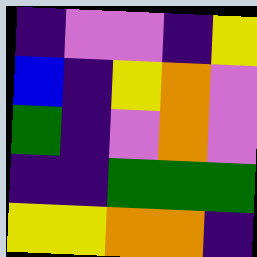[["indigo", "violet", "violet", "indigo", "yellow"], ["blue", "indigo", "yellow", "orange", "violet"], ["green", "indigo", "violet", "orange", "violet"], ["indigo", "indigo", "green", "green", "green"], ["yellow", "yellow", "orange", "orange", "indigo"]]